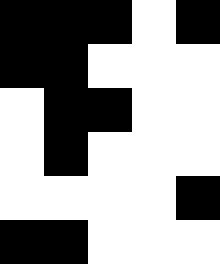[["black", "black", "black", "white", "black"], ["black", "black", "white", "white", "white"], ["white", "black", "black", "white", "white"], ["white", "black", "white", "white", "white"], ["white", "white", "white", "white", "black"], ["black", "black", "white", "white", "white"]]